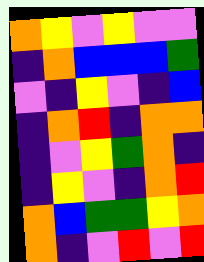[["orange", "yellow", "violet", "yellow", "violet", "violet"], ["indigo", "orange", "blue", "blue", "blue", "green"], ["violet", "indigo", "yellow", "violet", "indigo", "blue"], ["indigo", "orange", "red", "indigo", "orange", "orange"], ["indigo", "violet", "yellow", "green", "orange", "indigo"], ["indigo", "yellow", "violet", "indigo", "orange", "red"], ["orange", "blue", "green", "green", "yellow", "orange"], ["orange", "indigo", "violet", "red", "violet", "red"]]